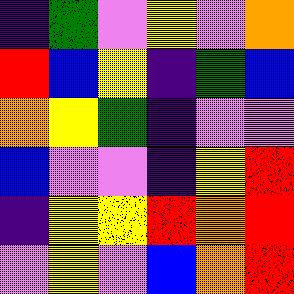[["indigo", "green", "violet", "yellow", "violet", "orange"], ["red", "blue", "yellow", "indigo", "green", "blue"], ["orange", "yellow", "green", "indigo", "violet", "violet"], ["blue", "violet", "violet", "indigo", "yellow", "red"], ["indigo", "yellow", "yellow", "red", "orange", "red"], ["violet", "yellow", "violet", "blue", "orange", "red"]]